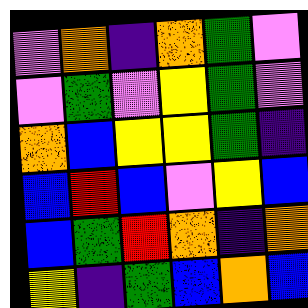[["violet", "orange", "indigo", "orange", "green", "violet"], ["violet", "green", "violet", "yellow", "green", "violet"], ["orange", "blue", "yellow", "yellow", "green", "indigo"], ["blue", "red", "blue", "violet", "yellow", "blue"], ["blue", "green", "red", "orange", "indigo", "orange"], ["yellow", "indigo", "green", "blue", "orange", "blue"]]